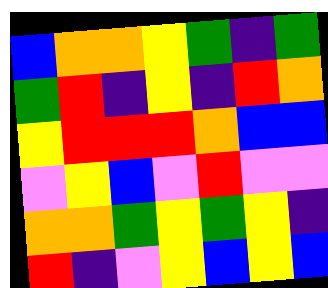[["blue", "orange", "orange", "yellow", "green", "indigo", "green"], ["green", "red", "indigo", "yellow", "indigo", "red", "orange"], ["yellow", "red", "red", "red", "orange", "blue", "blue"], ["violet", "yellow", "blue", "violet", "red", "violet", "violet"], ["orange", "orange", "green", "yellow", "green", "yellow", "indigo"], ["red", "indigo", "violet", "yellow", "blue", "yellow", "blue"]]